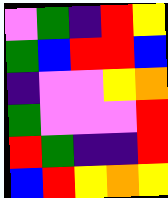[["violet", "green", "indigo", "red", "yellow"], ["green", "blue", "red", "red", "blue"], ["indigo", "violet", "violet", "yellow", "orange"], ["green", "violet", "violet", "violet", "red"], ["red", "green", "indigo", "indigo", "red"], ["blue", "red", "yellow", "orange", "yellow"]]